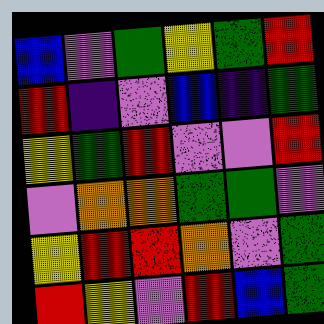[["blue", "violet", "green", "yellow", "green", "red"], ["red", "indigo", "violet", "blue", "indigo", "green"], ["yellow", "green", "red", "violet", "violet", "red"], ["violet", "orange", "orange", "green", "green", "violet"], ["yellow", "red", "red", "orange", "violet", "green"], ["red", "yellow", "violet", "red", "blue", "green"]]